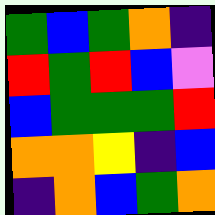[["green", "blue", "green", "orange", "indigo"], ["red", "green", "red", "blue", "violet"], ["blue", "green", "green", "green", "red"], ["orange", "orange", "yellow", "indigo", "blue"], ["indigo", "orange", "blue", "green", "orange"]]